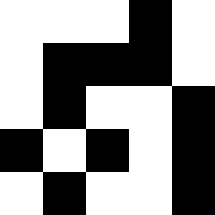[["white", "white", "white", "black", "white"], ["white", "black", "black", "black", "white"], ["white", "black", "white", "white", "black"], ["black", "white", "black", "white", "black"], ["white", "black", "white", "white", "black"]]